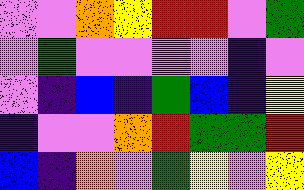[["violet", "violet", "orange", "yellow", "red", "red", "violet", "green"], ["violet", "green", "violet", "violet", "violet", "violet", "indigo", "violet"], ["violet", "indigo", "blue", "indigo", "green", "blue", "indigo", "yellow"], ["indigo", "violet", "violet", "orange", "red", "green", "green", "red"], ["blue", "indigo", "orange", "violet", "green", "yellow", "violet", "yellow"]]